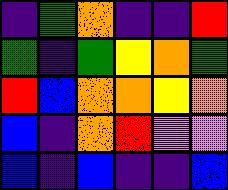[["indigo", "green", "orange", "indigo", "indigo", "red"], ["green", "indigo", "green", "yellow", "orange", "green"], ["red", "blue", "orange", "orange", "yellow", "orange"], ["blue", "indigo", "orange", "red", "violet", "violet"], ["blue", "indigo", "blue", "indigo", "indigo", "blue"]]